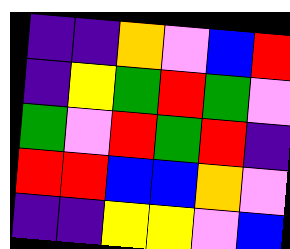[["indigo", "indigo", "orange", "violet", "blue", "red"], ["indigo", "yellow", "green", "red", "green", "violet"], ["green", "violet", "red", "green", "red", "indigo"], ["red", "red", "blue", "blue", "orange", "violet"], ["indigo", "indigo", "yellow", "yellow", "violet", "blue"]]